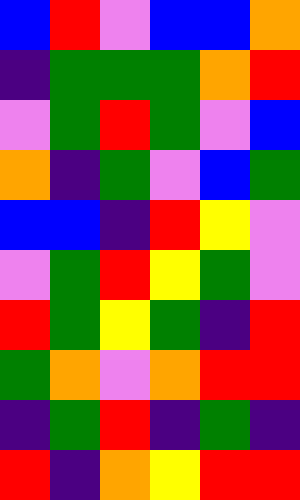[["blue", "red", "violet", "blue", "blue", "orange"], ["indigo", "green", "green", "green", "orange", "red"], ["violet", "green", "red", "green", "violet", "blue"], ["orange", "indigo", "green", "violet", "blue", "green"], ["blue", "blue", "indigo", "red", "yellow", "violet"], ["violet", "green", "red", "yellow", "green", "violet"], ["red", "green", "yellow", "green", "indigo", "red"], ["green", "orange", "violet", "orange", "red", "red"], ["indigo", "green", "red", "indigo", "green", "indigo"], ["red", "indigo", "orange", "yellow", "red", "red"]]